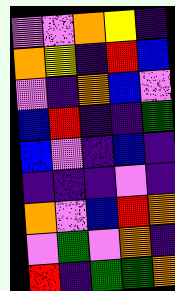[["violet", "violet", "orange", "yellow", "indigo"], ["orange", "yellow", "indigo", "red", "blue"], ["violet", "indigo", "orange", "blue", "violet"], ["blue", "red", "indigo", "indigo", "green"], ["blue", "violet", "indigo", "blue", "indigo"], ["indigo", "indigo", "indigo", "violet", "indigo"], ["orange", "violet", "blue", "red", "orange"], ["violet", "green", "violet", "orange", "indigo"], ["red", "indigo", "green", "green", "orange"]]